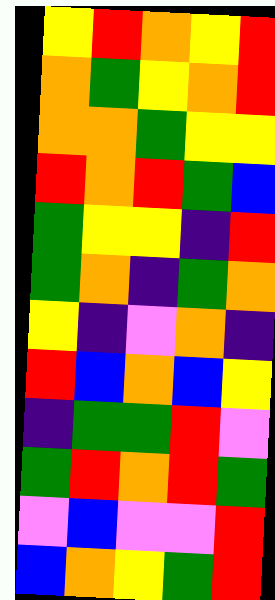[["yellow", "red", "orange", "yellow", "red"], ["orange", "green", "yellow", "orange", "red"], ["orange", "orange", "green", "yellow", "yellow"], ["red", "orange", "red", "green", "blue"], ["green", "yellow", "yellow", "indigo", "red"], ["green", "orange", "indigo", "green", "orange"], ["yellow", "indigo", "violet", "orange", "indigo"], ["red", "blue", "orange", "blue", "yellow"], ["indigo", "green", "green", "red", "violet"], ["green", "red", "orange", "red", "green"], ["violet", "blue", "violet", "violet", "red"], ["blue", "orange", "yellow", "green", "red"]]